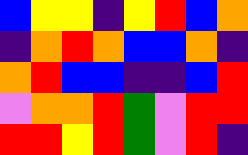[["blue", "yellow", "yellow", "indigo", "yellow", "red", "blue", "orange"], ["indigo", "orange", "red", "orange", "blue", "blue", "orange", "indigo"], ["orange", "red", "blue", "blue", "indigo", "indigo", "blue", "red"], ["violet", "orange", "orange", "red", "green", "violet", "red", "red"], ["red", "red", "yellow", "red", "green", "violet", "red", "indigo"]]